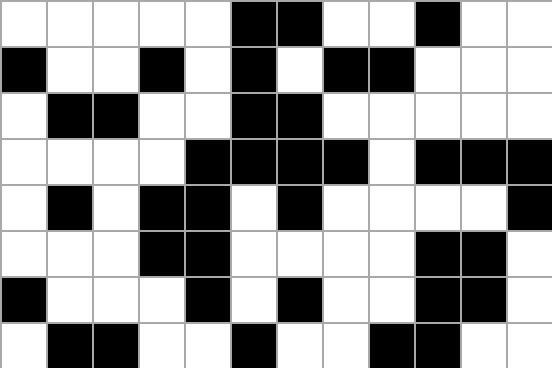[["white", "white", "white", "white", "white", "black", "black", "white", "white", "black", "white", "white"], ["black", "white", "white", "black", "white", "black", "white", "black", "black", "white", "white", "white"], ["white", "black", "black", "white", "white", "black", "black", "white", "white", "white", "white", "white"], ["white", "white", "white", "white", "black", "black", "black", "black", "white", "black", "black", "black"], ["white", "black", "white", "black", "black", "white", "black", "white", "white", "white", "white", "black"], ["white", "white", "white", "black", "black", "white", "white", "white", "white", "black", "black", "white"], ["black", "white", "white", "white", "black", "white", "black", "white", "white", "black", "black", "white"], ["white", "black", "black", "white", "white", "black", "white", "white", "black", "black", "white", "white"]]